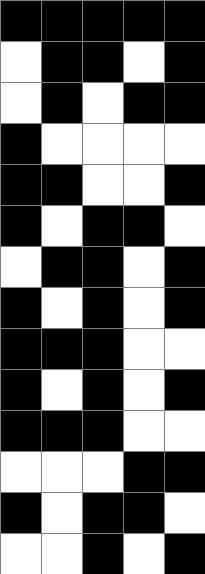[["black", "black", "black", "black", "black"], ["white", "black", "black", "white", "black"], ["white", "black", "white", "black", "black"], ["black", "white", "white", "white", "white"], ["black", "black", "white", "white", "black"], ["black", "white", "black", "black", "white"], ["white", "black", "black", "white", "black"], ["black", "white", "black", "white", "black"], ["black", "black", "black", "white", "white"], ["black", "white", "black", "white", "black"], ["black", "black", "black", "white", "white"], ["white", "white", "white", "black", "black"], ["black", "white", "black", "black", "white"], ["white", "white", "black", "white", "black"]]